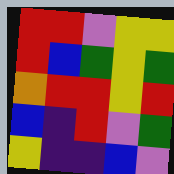[["red", "red", "violet", "yellow", "yellow"], ["red", "blue", "green", "yellow", "green"], ["orange", "red", "red", "yellow", "red"], ["blue", "indigo", "red", "violet", "green"], ["yellow", "indigo", "indigo", "blue", "violet"]]